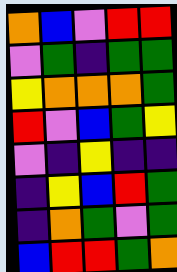[["orange", "blue", "violet", "red", "red"], ["violet", "green", "indigo", "green", "green"], ["yellow", "orange", "orange", "orange", "green"], ["red", "violet", "blue", "green", "yellow"], ["violet", "indigo", "yellow", "indigo", "indigo"], ["indigo", "yellow", "blue", "red", "green"], ["indigo", "orange", "green", "violet", "green"], ["blue", "red", "red", "green", "orange"]]